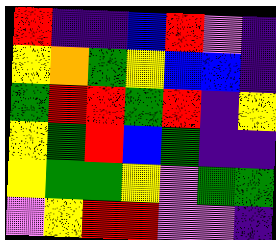[["red", "indigo", "indigo", "blue", "red", "violet", "indigo"], ["yellow", "orange", "green", "yellow", "blue", "blue", "indigo"], ["green", "red", "red", "green", "red", "indigo", "yellow"], ["yellow", "green", "red", "blue", "green", "indigo", "indigo"], ["yellow", "green", "green", "yellow", "violet", "green", "green"], ["violet", "yellow", "red", "red", "violet", "violet", "indigo"]]